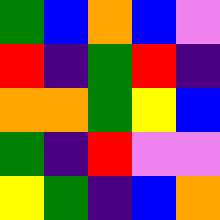[["green", "blue", "orange", "blue", "violet"], ["red", "indigo", "green", "red", "indigo"], ["orange", "orange", "green", "yellow", "blue"], ["green", "indigo", "red", "violet", "violet"], ["yellow", "green", "indigo", "blue", "orange"]]